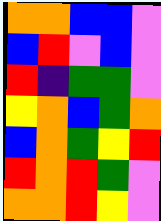[["orange", "orange", "blue", "blue", "violet"], ["blue", "red", "violet", "blue", "violet"], ["red", "indigo", "green", "green", "violet"], ["yellow", "orange", "blue", "green", "orange"], ["blue", "orange", "green", "yellow", "red"], ["red", "orange", "red", "green", "violet"], ["orange", "orange", "red", "yellow", "violet"]]